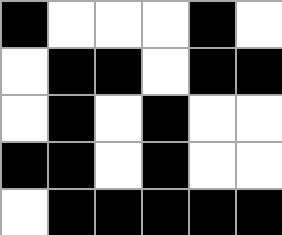[["black", "white", "white", "white", "black", "white"], ["white", "black", "black", "white", "black", "black"], ["white", "black", "white", "black", "white", "white"], ["black", "black", "white", "black", "white", "white"], ["white", "black", "black", "black", "black", "black"]]